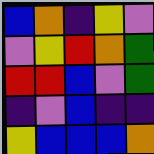[["blue", "orange", "indigo", "yellow", "violet"], ["violet", "yellow", "red", "orange", "green"], ["red", "red", "blue", "violet", "green"], ["indigo", "violet", "blue", "indigo", "indigo"], ["yellow", "blue", "blue", "blue", "orange"]]